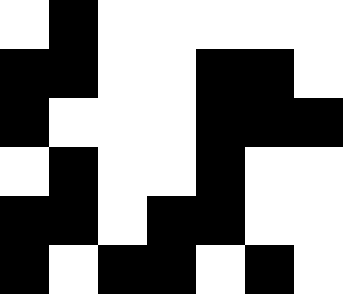[["white", "black", "white", "white", "white", "white", "white"], ["black", "black", "white", "white", "black", "black", "white"], ["black", "white", "white", "white", "black", "black", "black"], ["white", "black", "white", "white", "black", "white", "white"], ["black", "black", "white", "black", "black", "white", "white"], ["black", "white", "black", "black", "white", "black", "white"]]